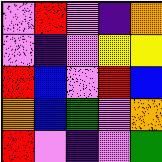[["violet", "red", "violet", "indigo", "orange"], ["violet", "indigo", "violet", "yellow", "yellow"], ["red", "blue", "violet", "red", "blue"], ["orange", "blue", "green", "violet", "orange"], ["red", "violet", "indigo", "violet", "green"]]